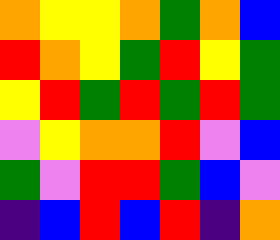[["orange", "yellow", "yellow", "orange", "green", "orange", "blue"], ["red", "orange", "yellow", "green", "red", "yellow", "green"], ["yellow", "red", "green", "red", "green", "red", "green"], ["violet", "yellow", "orange", "orange", "red", "violet", "blue"], ["green", "violet", "red", "red", "green", "blue", "violet"], ["indigo", "blue", "red", "blue", "red", "indigo", "orange"]]